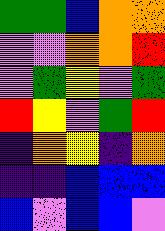[["green", "green", "blue", "orange", "orange"], ["violet", "violet", "orange", "orange", "red"], ["violet", "green", "yellow", "violet", "green"], ["red", "yellow", "violet", "green", "red"], ["indigo", "orange", "yellow", "indigo", "orange"], ["indigo", "indigo", "blue", "blue", "blue"], ["blue", "violet", "blue", "blue", "violet"]]